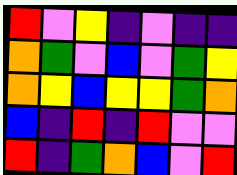[["red", "violet", "yellow", "indigo", "violet", "indigo", "indigo"], ["orange", "green", "violet", "blue", "violet", "green", "yellow"], ["orange", "yellow", "blue", "yellow", "yellow", "green", "orange"], ["blue", "indigo", "red", "indigo", "red", "violet", "violet"], ["red", "indigo", "green", "orange", "blue", "violet", "red"]]